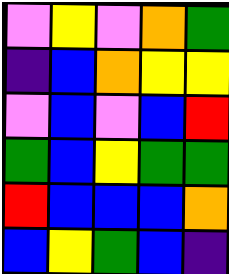[["violet", "yellow", "violet", "orange", "green"], ["indigo", "blue", "orange", "yellow", "yellow"], ["violet", "blue", "violet", "blue", "red"], ["green", "blue", "yellow", "green", "green"], ["red", "blue", "blue", "blue", "orange"], ["blue", "yellow", "green", "blue", "indigo"]]